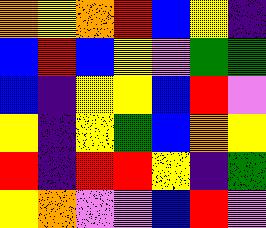[["orange", "yellow", "orange", "red", "blue", "yellow", "indigo"], ["blue", "red", "blue", "yellow", "violet", "green", "green"], ["blue", "indigo", "yellow", "yellow", "blue", "red", "violet"], ["yellow", "indigo", "yellow", "green", "blue", "orange", "yellow"], ["red", "indigo", "red", "red", "yellow", "indigo", "green"], ["yellow", "orange", "violet", "violet", "blue", "red", "violet"]]